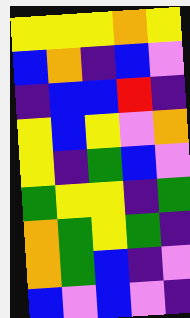[["yellow", "yellow", "yellow", "orange", "yellow"], ["blue", "orange", "indigo", "blue", "violet"], ["indigo", "blue", "blue", "red", "indigo"], ["yellow", "blue", "yellow", "violet", "orange"], ["yellow", "indigo", "green", "blue", "violet"], ["green", "yellow", "yellow", "indigo", "green"], ["orange", "green", "yellow", "green", "indigo"], ["orange", "green", "blue", "indigo", "violet"], ["blue", "violet", "blue", "violet", "indigo"]]